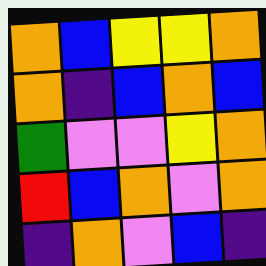[["orange", "blue", "yellow", "yellow", "orange"], ["orange", "indigo", "blue", "orange", "blue"], ["green", "violet", "violet", "yellow", "orange"], ["red", "blue", "orange", "violet", "orange"], ["indigo", "orange", "violet", "blue", "indigo"]]